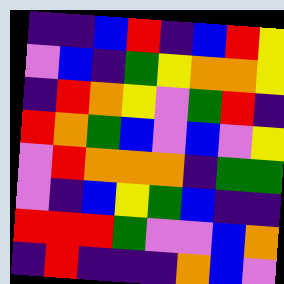[["indigo", "indigo", "blue", "red", "indigo", "blue", "red", "yellow"], ["violet", "blue", "indigo", "green", "yellow", "orange", "orange", "yellow"], ["indigo", "red", "orange", "yellow", "violet", "green", "red", "indigo"], ["red", "orange", "green", "blue", "violet", "blue", "violet", "yellow"], ["violet", "red", "orange", "orange", "orange", "indigo", "green", "green"], ["violet", "indigo", "blue", "yellow", "green", "blue", "indigo", "indigo"], ["red", "red", "red", "green", "violet", "violet", "blue", "orange"], ["indigo", "red", "indigo", "indigo", "indigo", "orange", "blue", "violet"]]